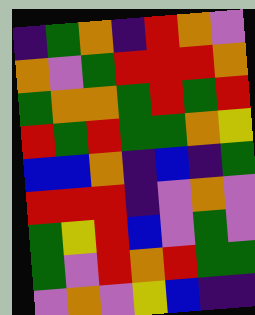[["indigo", "green", "orange", "indigo", "red", "orange", "violet"], ["orange", "violet", "green", "red", "red", "red", "orange"], ["green", "orange", "orange", "green", "red", "green", "red"], ["red", "green", "red", "green", "green", "orange", "yellow"], ["blue", "blue", "orange", "indigo", "blue", "indigo", "green"], ["red", "red", "red", "indigo", "violet", "orange", "violet"], ["green", "yellow", "red", "blue", "violet", "green", "violet"], ["green", "violet", "red", "orange", "red", "green", "green"], ["violet", "orange", "violet", "yellow", "blue", "indigo", "indigo"]]